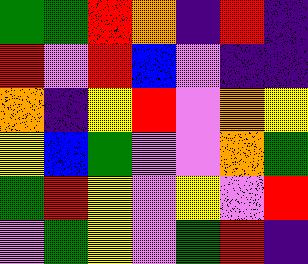[["green", "green", "red", "orange", "indigo", "red", "indigo"], ["red", "violet", "red", "blue", "violet", "indigo", "indigo"], ["orange", "indigo", "yellow", "red", "violet", "orange", "yellow"], ["yellow", "blue", "green", "violet", "violet", "orange", "green"], ["green", "red", "yellow", "violet", "yellow", "violet", "red"], ["violet", "green", "yellow", "violet", "green", "red", "indigo"]]